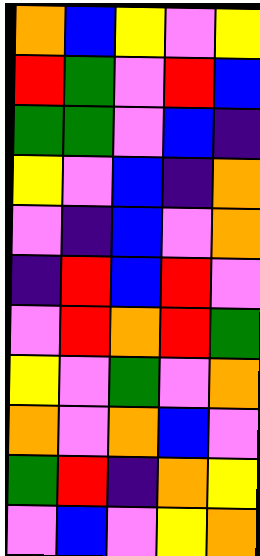[["orange", "blue", "yellow", "violet", "yellow"], ["red", "green", "violet", "red", "blue"], ["green", "green", "violet", "blue", "indigo"], ["yellow", "violet", "blue", "indigo", "orange"], ["violet", "indigo", "blue", "violet", "orange"], ["indigo", "red", "blue", "red", "violet"], ["violet", "red", "orange", "red", "green"], ["yellow", "violet", "green", "violet", "orange"], ["orange", "violet", "orange", "blue", "violet"], ["green", "red", "indigo", "orange", "yellow"], ["violet", "blue", "violet", "yellow", "orange"]]